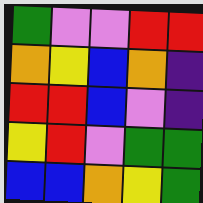[["green", "violet", "violet", "red", "red"], ["orange", "yellow", "blue", "orange", "indigo"], ["red", "red", "blue", "violet", "indigo"], ["yellow", "red", "violet", "green", "green"], ["blue", "blue", "orange", "yellow", "green"]]